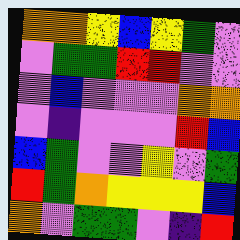[["orange", "orange", "yellow", "blue", "yellow", "green", "violet"], ["violet", "green", "green", "red", "red", "violet", "violet"], ["violet", "blue", "violet", "violet", "violet", "orange", "orange"], ["violet", "indigo", "violet", "violet", "violet", "red", "blue"], ["blue", "green", "violet", "violet", "yellow", "violet", "green"], ["red", "green", "orange", "yellow", "yellow", "yellow", "blue"], ["orange", "violet", "green", "green", "violet", "indigo", "red"]]